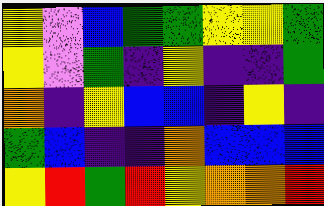[["yellow", "violet", "blue", "green", "green", "yellow", "yellow", "green"], ["yellow", "violet", "green", "indigo", "yellow", "indigo", "indigo", "green"], ["orange", "indigo", "yellow", "blue", "blue", "indigo", "yellow", "indigo"], ["green", "blue", "indigo", "indigo", "orange", "blue", "blue", "blue"], ["yellow", "red", "green", "red", "yellow", "orange", "orange", "red"]]